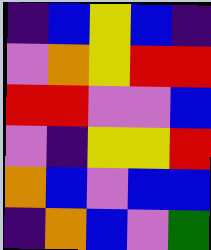[["indigo", "blue", "yellow", "blue", "indigo"], ["violet", "orange", "yellow", "red", "red"], ["red", "red", "violet", "violet", "blue"], ["violet", "indigo", "yellow", "yellow", "red"], ["orange", "blue", "violet", "blue", "blue"], ["indigo", "orange", "blue", "violet", "green"]]